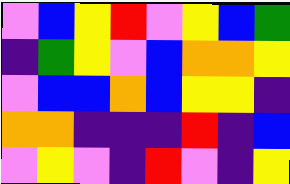[["violet", "blue", "yellow", "red", "violet", "yellow", "blue", "green"], ["indigo", "green", "yellow", "violet", "blue", "orange", "orange", "yellow"], ["violet", "blue", "blue", "orange", "blue", "yellow", "yellow", "indigo"], ["orange", "orange", "indigo", "indigo", "indigo", "red", "indigo", "blue"], ["violet", "yellow", "violet", "indigo", "red", "violet", "indigo", "yellow"]]